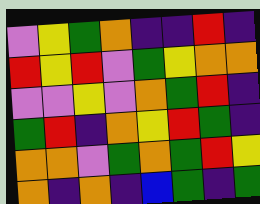[["violet", "yellow", "green", "orange", "indigo", "indigo", "red", "indigo"], ["red", "yellow", "red", "violet", "green", "yellow", "orange", "orange"], ["violet", "violet", "yellow", "violet", "orange", "green", "red", "indigo"], ["green", "red", "indigo", "orange", "yellow", "red", "green", "indigo"], ["orange", "orange", "violet", "green", "orange", "green", "red", "yellow"], ["orange", "indigo", "orange", "indigo", "blue", "green", "indigo", "green"]]